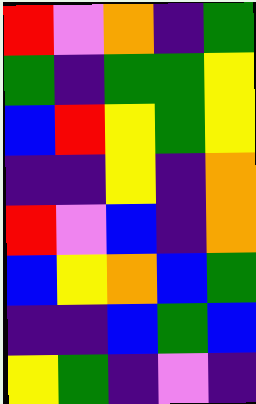[["red", "violet", "orange", "indigo", "green"], ["green", "indigo", "green", "green", "yellow"], ["blue", "red", "yellow", "green", "yellow"], ["indigo", "indigo", "yellow", "indigo", "orange"], ["red", "violet", "blue", "indigo", "orange"], ["blue", "yellow", "orange", "blue", "green"], ["indigo", "indigo", "blue", "green", "blue"], ["yellow", "green", "indigo", "violet", "indigo"]]